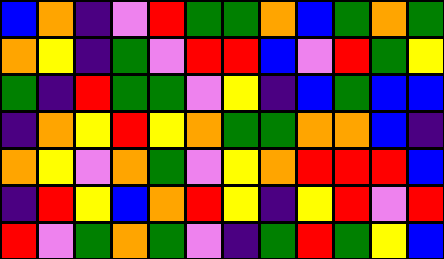[["blue", "orange", "indigo", "violet", "red", "green", "green", "orange", "blue", "green", "orange", "green"], ["orange", "yellow", "indigo", "green", "violet", "red", "red", "blue", "violet", "red", "green", "yellow"], ["green", "indigo", "red", "green", "green", "violet", "yellow", "indigo", "blue", "green", "blue", "blue"], ["indigo", "orange", "yellow", "red", "yellow", "orange", "green", "green", "orange", "orange", "blue", "indigo"], ["orange", "yellow", "violet", "orange", "green", "violet", "yellow", "orange", "red", "red", "red", "blue"], ["indigo", "red", "yellow", "blue", "orange", "red", "yellow", "indigo", "yellow", "red", "violet", "red"], ["red", "violet", "green", "orange", "green", "violet", "indigo", "green", "red", "green", "yellow", "blue"]]